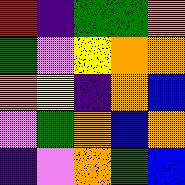[["red", "indigo", "green", "green", "orange"], ["green", "violet", "yellow", "orange", "orange"], ["orange", "yellow", "indigo", "orange", "blue"], ["violet", "green", "orange", "blue", "orange"], ["indigo", "violet", "orange", "green", "blue"]]